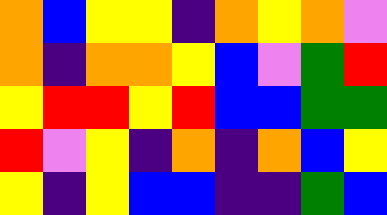[["orange", "blue", "yellow", "yellow", "indigo", "orange", "yellow", "orange", "violet"], ["orange", "indigo", "orange", "orange", "yellow", "blue", "violet", "green", "red"], ["yellow", "red", "red", "yellow", "red", "blue", "blue", "green", "green"], ["red", "violet", "yellow", "indigo", "orange", "indigo", "orange", "blue", "yellow"], ["yellow", "indigo", "yellow", "blue", "blue", "indigo", "indigo", "green", "blue"]]